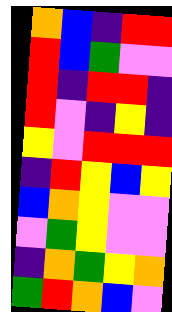[["orange", "blue", "indigo", "red", "red"], ["red", "blue", "green", "violet", "violet"], ["red", "indigo", "red", "red", "indigo"], ["red", "violet", "indigo", "yellow", "indigo"], ["yellow", "violet", "red", "red", "red"], ["indigo", "red", "yellow", "blue", "yellow"], ["blue", "orange", "yellow", "violet", "violet"], ["violet", "green", "yellow", "violet", "violet"], ["indigo", "orange", "green", "yellow", "orange"], ["green", "red", "orange", "blue", "violet"]]